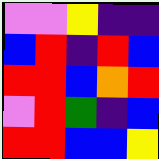[["violet", "violet", "yellow", "indigo", "indigo"], ["blue", "red", "indigo", "red", "blue"], ["red", "red", "blue", "orange", "red"], ["violet", "red", "green", "indigo", "blue"], ["red", "red", "blue", "blue", "yellow"]]